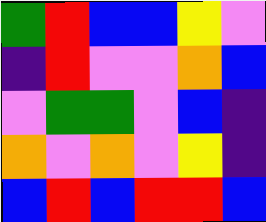[["green", "red", "blue", "blue", "yellow", "violet"], ["indigo", "red", "violet", "violet", "orange", "blue"], ["violet", "green", "green", "violet", "blue", "indigo"], ["orange", "violet", "orange", "violet", "yellow", "indigo"], ["blue", "red", "blue", "red", "red", "blue"]]